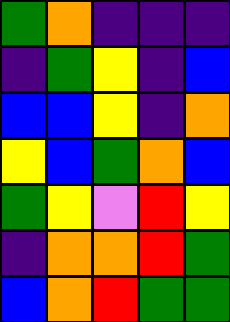[["green", "orange", "indigo", "indigo", "indigo"], ["indigo", "green", "yellow", "indigo", "blue"], ["blue", "blue", "yellow", "indigo", "orange"], ["yellow", "blue", "green", "orange", "blue"], ["green", "yellow", "violet", "red", "yellow"], ["indigo", "orange", "orange", "red", "green"], ["blue", "orange", "red", "green", "green"]]